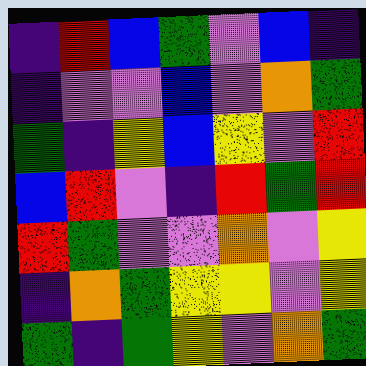[["indigo", "red", "blue", "green", "violet", "blue", "indigo"], ["indigo", "violet", "violet", "blue", "violet", "orange", "green"], ["green", "indigo", "yellow", "blue", "yellow", "violet", "red"], ["blue", "red", "violet", "indigo", "red", "green", "red"], ["red", "green", "violet", "violet", "orange", "violet", "yellow"], ["indigo", "orange", "green", "yellow", "yellow", "violet", "yellow"], ["green", "indigo", "green", "yellow", "violet", "orange", "green"]]